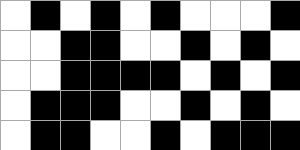[["white", "black", "white", "black", "white", "black", "white", "white", "white", "black"], ["white", "white", "black", "black", "white", "white", "black", "white", "black", "white"], ["white", "white", "black", "black", "black", "black", "white", "black", "white", "black"], ["white", "black", "black", "black", "white", "white", "black", "white", "black", "white"], ["white", "black", "black", "white", "white", "black", "white", "black", "black", "black"]]